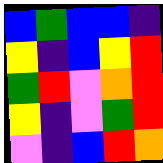[["blue", "green", "blue", "blue", "indigo"], ["yellow", "indigo", "blue", "yellow", "red"], ["green", "red", "violet", "orange", "red"], ["yellow", "indigo", "violet", "green", "red"], ["violet", "indigo", "blue", "red", "orange"]]